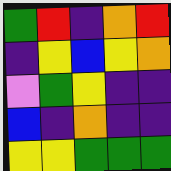[["green", "red", "indigo", "orange", "red"], ["indigo", "yellow", "blue", "yellow", "orange"], ["violet", "green", "yellow", "indigo", "indigo"], ["blue", "indigo", "orange", "indigo", "indigo"], ["yellow", "yellow", "green", "green", "green"]]